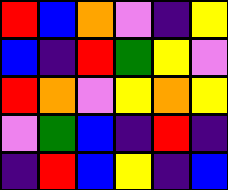[["red", "blue", "orange", "violet", "indigo", "yellow"], ["blue", "indigo", "red", "green", "yellow", "violet"], ["red", "orange", "violet", "yellow", "orange", "yellow"], ["violet", "green", "blue", "indigo", "red", "indigo"], ["indigo", "red", "blue", "yellow", "indigo", "blue"]]